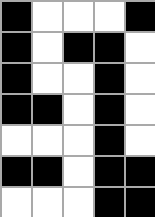[["black", "white", "white", "white", "black"], ["black", "white", "black", "black", "white"], ["black", "white", "white", "black", "white"], ["black", "black", "white", "black", "white"], ["white", "white", "white", "black", "white"], ["black", "black", "white", "black", "black"], ["white", "white", "white", "black", "black"]]